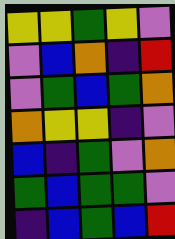[["yellow", "yellow", "green", "yellow", "violet"], ["violet", "blue", "orange", "indigo", "red"], ["violet", "green", "blue", "green", "orange"], ["orange", "yellow", "yellow", "indigo", "violet"], ["blue", "indigo", "green", "violet", "orange"], ["green", "blue", "green", "green", "violet"], ["indigo", "blue", "green", "blue", "red"]]